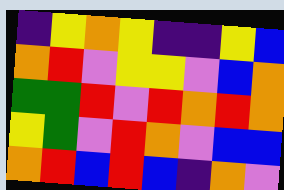[["indigo", "yellow", "orange", "yellow", "indigo", "indigo", "yellow", "blue"], ["orange", "red", "violet", "yellow", "yellow", "violet", "blue", "orange"], ["green", "green", "red", "violet", "red", "orange", "red", "orange"], ["yellow", "green", "violet", "red", "orange", "violet", "blue", "blue"], ["orange", "red", "blue", "red", "blue", "indigo", "orange", "violet"]]